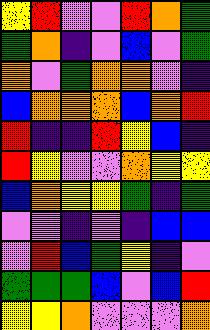[["yellow", "red", "violet", "violet", "red", "orange", "green"], ["green", "orange", "indigo", "violet", "blue", "violet", "green"], ["orange", "violet", "green", "orange", "orange", "violet", "indigo"], ["blue", "orange", "orange", "orange", "blue", "orange", "red"], ["red", "indigo", "indigo", "red", "yellow", "blue", "indigo"], ["red", "yellow", "violet", "violet", "orange", "yellow", "yellow"], ["blue", "orange", "yellow", "yellow", "green", "indigo", "green"], ["violet", "violet", "indigo", "violet", "indigo", "blue", "blue"], ["violet", "red", "blue", "green", "yellow", "indigo", "violet"], ["green", "green", "green", "blue", "violet", "blue", "red"], ["yellow", "yellow", "orange", "violet", "violet", "violet", "orange"]]